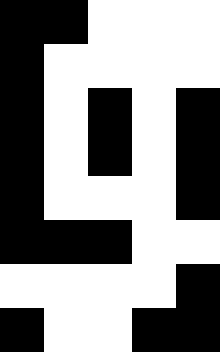[["black", "black", "white", "white", "white"], ["black", "white", "white", "white", "white"], ["black", "white", "black", "white", "black"], ["black", "white", "black", "white", "black"], ["black", "white", "white", "white", "black"], ["black", "black", "black", "white", "white"], ["white", "white", "white", "white", "black"], ["black", "white", "white", "black", "black"]]